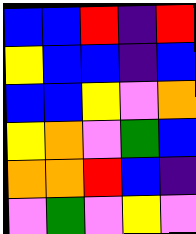[["blue", "blue", "red", "indigo", "red"], ["yellow", "blue", "blue", "indigo", "blue"], ["blue", "blue", "yellow", "violet", "orange"], ["yellow", "orange", "violet", "green", "blue"], ["orange", "orange", "red", "blue", "indigo"], ["violet", "green", "violet", "yellow", "violet"]]